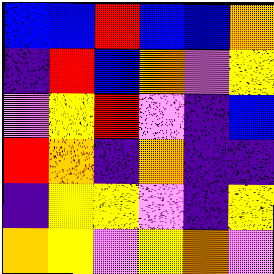[["blue", "blue", "red", "blue", "blue", "orange"], ["indigo", "red", "blue", "orange", "violet", "yellow"], ["violet", "yellow", "red", "violet", "indigo", "blue"], ["red", "orange", "indigo", "orange", "indigo", "indigo"], ["indigo", "yellow", "yellow", "violet", "indigo", "yellow"], ["orange", "yellow", "violet", "yellow", "orange", "violet"]]